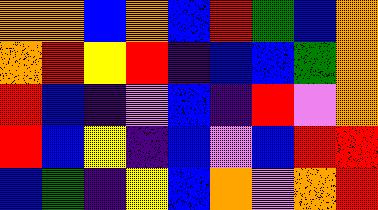[["orange", "orange", "blue", "orange", "blue", "red", "green", "blue", "orange"], ["orange", "red", "yellow", "red", "indigo", "blue", "blue", "green", "orange"], ["red", "blue", "indigo", "violet", "blue", "indigo", "red", "violet", "orange"], ["red", "blue", "yellow", "indigo", "blue", "violet", "blue", "red", "red"], ["blue", "green", "indigo", "yellow", "blue", "orange", "violet", "orange", "red"]]